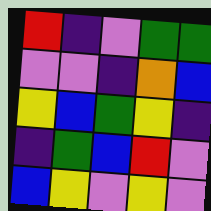[["red", "indigo", "violet", "green", "green"], ["violet", "violet", "indigo", "orange", "blue"], ["yellow", "blue", "green", "yellow", "indigo"], ["indigo", "green", "blue", "red", "violet"], ["blue", "yellow", "violet", "yellow", "violet"]]